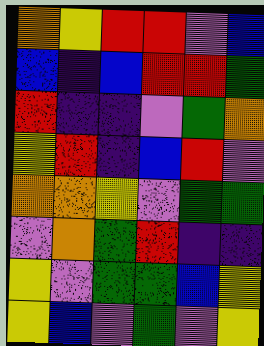[["orange", "yellow", "red", "red", "violet", "blue"], ["blue", "indigo", "blue", "red", "red", "green"], ["red", "indigo", "indigo", "violet", "green", "orange"], ["yellow", "red", "indigo", "blue", "red", "violet"], ["orange", "orange", "yellow", "violet", "green", "green"], ["violet", "orange", "green", "red", "indigo", "indigo"], ["yellow", "violet", "green", "green", "blue", "yellow"], ["yellow", "blue", "violet", "green", "violet", "yellow"]]